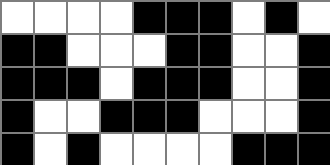[["white", "white", "white", "white", "black", "black", "black", "white", "black", "white"], ["black", "black", "white", "white", "white", "black", "black", "white", "white", "black"], ["black", "black", "black", "white", "black", "black", "black", "white", "white", "black"], ["black", "white", "white", "black", "black", "black", "white", "white", "white", "black"], ["black", "white", "black", "white", "white", "white", "white", "black", "black", "black"]]